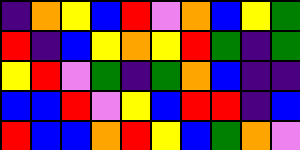[["indigo", "orange", "yellow", "blue", "red", "violet", "orange", "blue", "yellow", "green"], ["red", "indigo", "blue", "yellow", "orange", "yellow", "red", "green", "indigo", "green"], ["yellow", "red", "violet", "green", "indigo", "green", "orange", "blue", "indigo", "indigo"], ["blue", "blue", "red", "violet", "yellow", "blue", "red", "red", "indigo", "blue"], ["red", "blue", "blue", "orange", "red", "yellow", "blue", "green", "orange", "violet"]]